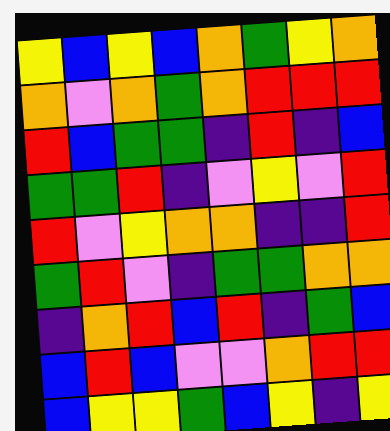[["yellow", "blue", "yellow", "blue", "orange", "green", "yellow", "orange"], ["orange", "violet", "orange", "green", "orange", "red", "red", "red"], ["red", "blue", "green", "green", "indigo", "red", "indigo", "blue"], ["green", "green", "red", "indigo", "violet", "yellow", "violet", "red"], ["red", "violet", "yellow", "orange", "orange", "indigo", "indigo", "red"], ["green", "red", "violet", "indigo", "green", "green", "orange", "orange"], ["indigo", "orange", "red", "blue", "red", "indigo", "green", "blue"], ["blue", "red", "blue", "violet", "violet", "orange", "red", "red"], ["blue", "yellow", "yellow", "green", "blue", "yellow", "indigo", "yellow"]]